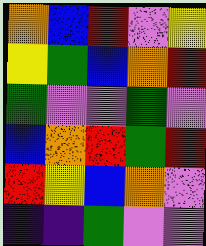[["orange", "blue", "red", "violet", "yellow"], ["yellow", "green", "blue", "orange", "red"], ["green", "violet", "violet", "green", "violet"], ["blue", "orange", "red", "green", "red"], ["red", "yellow", "blue", "orange", "violet"], ["indigo", "indigo", "green", "violet", "violet"]]